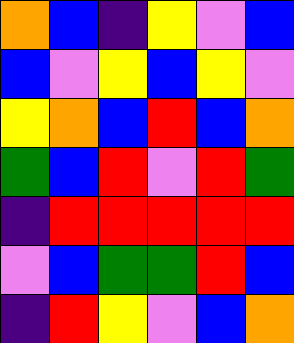[["orange", "blue", "indigo", "yellow", "violet", "blue"], ["blue", "violet", "yellow", "blue", "yellow", "violet"], ["yellow", "orange", "blue", "red", "blue", "orange"], ["green", "blue", "red", "violet", "red", "green"], ["indigo", "red", "red", "red", "red", "red"], ["violet", "blue", "green", "green", "red", "blue"], ["indigo", "red", "yellow", "violet", "blue", "orange"]]